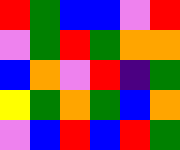[["red", "green", "blue", "blue", "violet", "red"], ["violet", "green", "red", "green", "orange", "orange"], ["blue", "orange", "violet", "red", "indigo", "green"], ["yellow", "green", "orange", "green", "blue", "orange"], ["violet", "blue", "red", "blue", "red", "green"]]